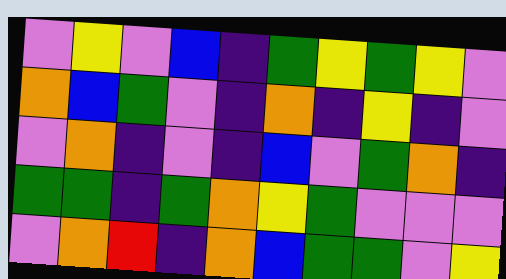[["violet", "yellow", "violet", "blue", "indigo", "green", "yellow", "green", "yellow", "violet"], ["orange", "blue", "green", "violet", "indigo", "orange", "indigo", "yellow", "indigo", "violet"], ["violet", "orange", "indigo", "violet", "indigo", "blue", "violet", "green", "orange", "indigo"], ["green", "green", "indigo", "green", "orange", "yellow", "green", "violet", "violet", "violet"], ["violet", "orange", "red", "indigo", "orange", "blue", "green", "green", "violet", "yellow"]]